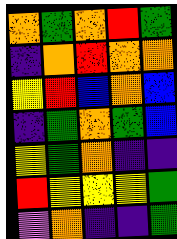[["orange", "green", "orange", "red", "green"], ["indigo", "orange", "red", "orange", "orange"], ["yellow", "red", "blue", "orange", "blue"], ["indigo", "green", "orange", "green", "blue"], ["yellow", "green", "orange", "indigo", "indigo"], ["red", "yellow", "yellow", "yellow", "green"], ["violet", "orange", "indigo", "indigo", "green"]]